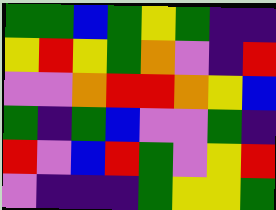[["green", "green", "blue", "green", "yellow", "green", "indigo", "indigo"], ["yellow", "red", "yellow", "green", "orange", "violet", "indigo", "red"], ["violet", "violet", "orange", "red", "red", "orange", "yellow", "blue"], ["green", "indigo", "green", "blue", "violet", "violet", "green", "indigo"], ["red", "violet", "blue", "red", "green", "violet", "yellow", "red"], ["violet", "indigo", "indigo", "indigo", "green", "yellow", "yellow", "green"]]